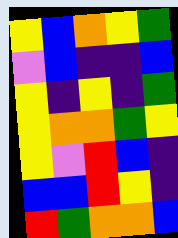[["yellow", "blue", "orange", "yellow", "green"], ["violet", "blue", "indigo", "indigo", "blue"], ["yellow", "indigo", "yellow", "indigo", "green"], ["yellow", "orange", "orange", "green", "yellow"], ["yellow", "violet", "red", "blue", "indigo"], ["blue", "blue", "red", "yellow", "indigo"], ["red", "green", "orange", "orange", "blue"]]